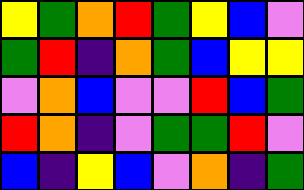[["yellow", "green", "orange", "red", "green", "yellow", "blue", "violet"], ["green", "red", "indigo", "orange", "green", "blue", "yellow", "yellow"], ["violet", "orange", "blue", "violet", "violet", "red", "blue", "green"], ["red", "orange", "indigo", "violet", "green", "green", "red", "violet"], ["blue", "indigo", "yellow", "blue", "violet", "orange", "indigo", "green"]]